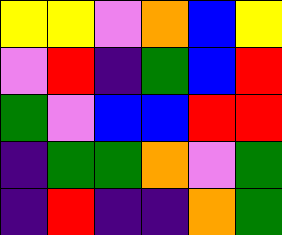[["yellow", "yellow", "violet", "orange", "blue", "yellow"], ["violet", "red", "indigo", "green", "blue", "red"], ["green", "violet", "blue", "blue", "red", "red"], ["indigo", "green", "green", "orange", "violet", "green"], ["indigo", "red", "indigo", "indigo", "orange", "green"]]